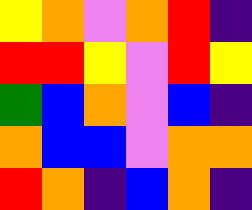[["yellow", "orange", "violet", "orange", "red", "indigo"], ["red", "red", "yellow", "violet", "red", "yellow"], ["green", "blue", "orange", "violet", "blue", "indigo"], ["orange", "blue", "blue", "violet", "orange", "orange"], ["red", "orange", "indigo", "blue", "orange", "indigo"]]